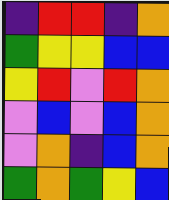[["indigo", "red", "red", "indigo", "orange"], ["green", "yellow", "yellow", "blue", "blue"], ["yellow", "red", "violet", "red", "orange"], ["violet", "blue", "violet", "blue", "orange"], ["violet", "orange", "indigo", "blue", "orange"], ["green", "orange", "green", "yellow", "blue"]]